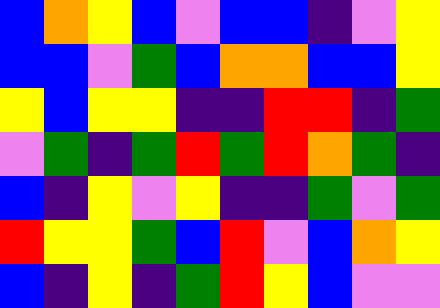[["blue", "orange", "yellow", "blue", "violet", "blue", "blue", "indigo", "violet", "yellow"], ["blue", "blue", "violet", "green", "blue", "orange", "orange", "blue", "blue", "yellow"], ["yellow", "blue", "yellow", "yellow", "indigo", "indigo", "red", "red", "indigo", "green"], ["violet", "green", "indigo", "green", "red", "green", "red", "orange", "green", "indigo"], ["blue", "indigo", "yellow", "violet", "yellow", "indigo", "indigo", "green", "violet", "green"], ["red", "yellow", "yellow", "green", "blue", "red", "violet", "blue", "orange", "yellow"], ["blue", "indigo", "yellow", "indigo", "green", "red", "yellow", "blue", "violet", "violet"]]